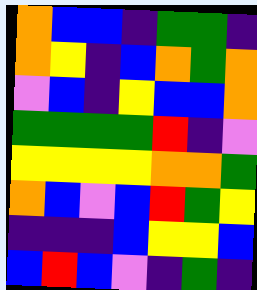[["orange", "blue", "blue", "indigo", "green", "green", "indigo"], ["orange", "yellow", "indigo", "blue", "orange", "green", "orange"], ["violet", "blue", "indigo", "yellow", "blue", "blue", "orange"], ["green", "green", "green", "green", "red", "indigo", "violet"], ["yellow", "yellow", "yellow", "yellow", "orange", "orange", "green"], ["orange", "blue", "violet", "blue", "red", "green", "yellow"], ["indigo", "indigo", "indigo", "blue", "yellow", "yellow", "blue"], ["blue", "red", "blue", "violet", "indigo", "green", "indigo"]]